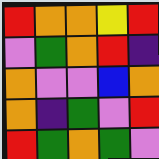[["red", "orange", "orange", "yellow", "red"], ["violet", "green", "orange", "red", "indigo"], ["orange", "violet", "violet", "blue", "orange"], ["orange", "indigo", "green", "violet", "red"], ["red", "green", "orange", "green", "violet"]]